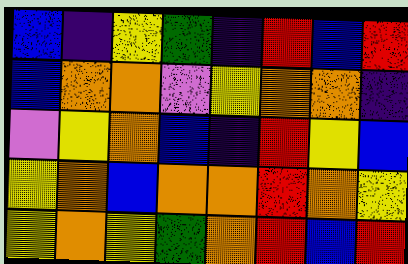[["blue", "indigo", "yellow", "green", "indigo", "red", "blue", "red"], ["blue", "orange", "orange", "violet", "yellow", "orange", "orange", "indigo"], ["violet", "yellow", "orange", "blue", "indigo", "red", "yellow", "blue"], ["yellow", "orange", "blue", "orange", "orange", "red", "orange", "yellow"], ["yellow", "orange", "yellow", "green", "orange", "red", "blue", "red"]]